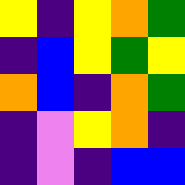[["yellow", "indigo", "yellow", "orange", "green"], ["indigo", "blue", "yellow", "green", "yellow"], ["orange", "blue", "indigo", "orange", "green"], ["indigo", "violet", "yellow", "orange", "indigo"], ["indigo", "violet", "indigo", "blue", "blue"]]